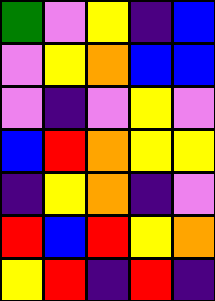[["green", "violet", "yellow", "indigo", "blue"], ["violet", "yellow", "orange", "blue", "blue"], ["violet", "indigo", "violet", "yellow", "violet"], ["blue", "red", "orange", "yellow", "yellow"], ["indigo", "yellow", "orange", "indigo", "violet"], ["red", "blue", "red", "yellow", "orange"], ["yellow", "red", "indigo", "red", "indigo"]]